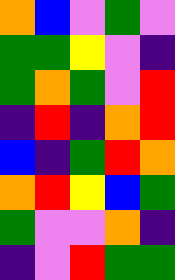[["orange", "blue", "violet", "green", "violet"], ["green", "green", "yellow", "violet", "indigo"], ["green", "orange", "green", "violet", "red"], ["indigo", "red", "indigo", "orange", "red"], ["blue", "indigo", "green", "red", "orange"], ["orange", "red", "yellow", "blue", "green"], ["green", "violet", "violet", "orange", "indigo"], ["indigo", "violet", "red", "green", "green"]]